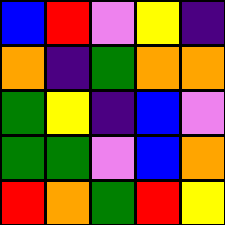[["blue", "red", "violet", "yellow", "indigo"], ["orange", "indigo", "green", "orange", "orange"], ["green", "yellow", "indigo", "blue", "violet"], ["green", "green", "violet", "blue", "orange"], ["red", "orange", "green", "red", "yellow"]]